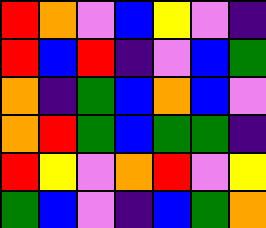[["red", "orange", "violet", "blue", "yellow", "violet", "indigo"], ["red", "blue", "red", "indigo", "violet", "blue", "green"], ["orange", "indigo", "green", "blue", "orange", "blue", "violet"], ["orange", "red", "green", "blue", "green", "green", "indigo"], ["red", "yellow", "violet", "orange", "red", "violet", "yellow"], ["green", "blue", "violet", "indigo", "blue", "green", "orange"]]